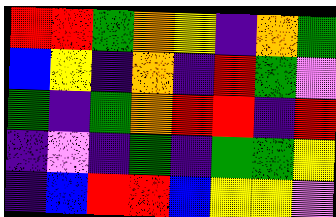[["red", "red", "green", "orange", "yellow", "indigo", "orange", "green"], ["blue", "yellow", "indigo", "orange", "indigo", "red", "green", "violet"], ["green", "indigo", "green", "orange", "red", "red", "indigo", "red"], ["indigo", "violet", "indigo", "green", "indigo", "green", "green", "yellow"], ["indigo", "blue", "red", "red", "blue", "yellow", "yellow", "violet"]]